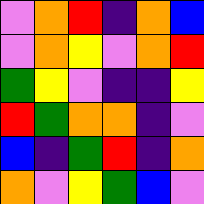[["violet", "orange", "red", "indigo", "orange", "blue"], ["violet", "orange", "yellow", "violet", "orange", "red"], ["green", "yellow", "violet", "indigo", "indigo", "yellow"], ["red", "green", "orange", "orange", "indigo", "violet"], ["blue", "indigo", "green", "red", "indigo", "orange"], ["orange", "violet", "yellow", "green", "blue", "violet"]]